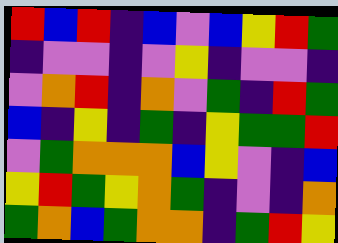[["red", "blue", "red", "indigo", "blue", "violet", "blue", "yellow", "red", "green"], ["indigo", "violet", "violet", "indigo", "violet", "yellow", "indigo", "violet", "violet", "indigo"], ["violet", "orange", "red", "indigo", "orange", "violet", "green", "indigo", "red", "green"], ["blue", "indigo", "yellow", "indigo", "green", "indigo", "yellow", "green", "green", "red"], ["violet", "green", "orange", "orange", "orange", "blue", "yellow", "violet", "indigo", "blue"], ["yellow", "red", "green", "yellow", "orange", "green", "indigo", "violet", "indigo", "orange"], ["green", "orange", "blue", "green", "orange", "orange", "indigo", "green", "red", "yellow"]]